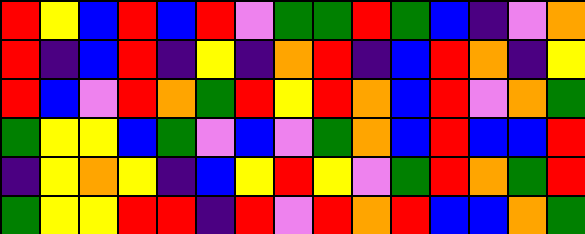[["red", "yellow", "blue", "red", "blue", "red", "violet", "green", "green", "red", "green", "blue", "indigo", "violet", "orange"], ["red", "indigo", "blue", "red", "indigo", "yellow", "indigo", "orange", "red", "indigo", "blue", "red", "orange", "indigo", "yellow"], ["red", "blue", "violet", "red", "orange", "green", "red", "yellow", "red", "orange", "blue", "red", "violet", "orange", "green"], ["green", "yellow", "yellow", "blue", "green", "violet", "blue", "violet", "green", "orange", "blue", "red", "blue", "blue", "red"], ["indigo", "yellow", "orange", "yellow", "indigo", "blue", "yellow", "red", "yellow", "violet", "green", "red", "orange", "green", "red"], ["green", "yellow", "yellow", "red", "red", "indigo", "red", "violet", "red", "orange", "red", "blue", "blue", "orange", "green"]]